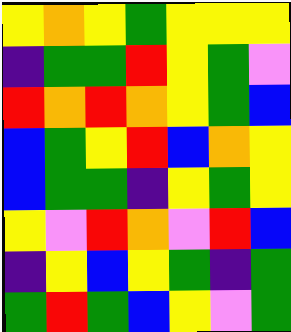[["yellow", "orange", "yellow", "green", "yellow", "yellow", "yellow"], ["indigo", "green", "green", "red", "yellow", "green", "violet"], ["red", "orange", "red", "orange", "yellow", "green", "blue"], ["blue", "green", "yellow", "red", "blue", "orange", "yellow"], ["blue", "green", "green", "indigo", "yellow", "green", "yellow"], ["yellow", "violet", "red", "orange", "violet", "red", "blue"], ["indigo", "yellow", "blue", "yellow", "green", "indigo", "green"], ["green", "red", "green", "blue", "yellow", "violet", "green"]]